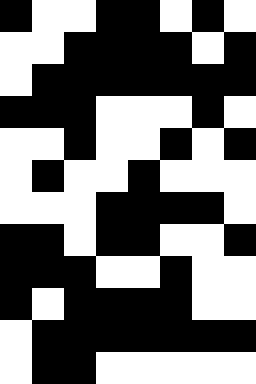[["black", "white", "white", "black", "black", "white", "black", "white"], ["white", "white", "black", "black", "black", "black", "white", "black"], ["white", "black", "black", "black", "black", "black", "black", "black"], ["black", "black", "black", "white", "white", "white", "black", "white"], ["white", "white", "black", "white", "white", "black", "white", "black"], ["white", "black", "white", "white", "black", "white", "white", "white"], ["white", "white", "white", "black", "black", "black", "black", "white"], ["black", "black", "white", "black", "black", "white", "white", "black"], ["black", "black", "black", "white", "white", "black", "white", "white"], ["black", "white", "black", "black", "black", "black", "white", "white"], ["white", "black", "black", "black", "black", "black", "black", "black"], ["white", "black", "black", "white", "white", "white", "white", "white"]]